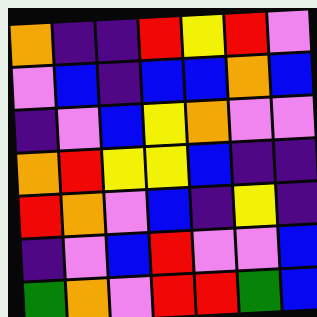[["orange", "indigo", "indigo", "red", "yellow", "red", "violet"], ["violet", "blue", "indigo", "blue", "blue", "orange", "blue"], ["indigo", "violet", "blue", "yellow", "orange", "violet", "violet"], ["orange", "red", "yellow", "yellow", "blue", "indigo", "indigo"], ["red", "orange", "violet", "blue", "indigo", "yellow", "indigo"], ["indigo", "violet", "blue", "red", "violet", "violet", "blue"], ["green", "orange", "violet", "red", "red", "green", "blue"]]